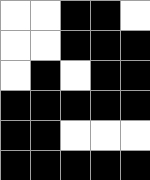[["white", "white", "black", "black", "white"], ["white", "white", "black", "black", "black"], ["white", "black", "white", "black", "black"], ["black", "black", "black", "black", "black"], ["black", "black", "white", "white", "white"], ["black", "black", "black", "black", "black"]]